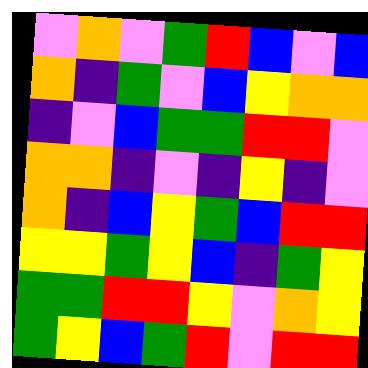[["violet", "orange", "violet", "green", "red", "blue", "violet", "blue"], ["orange", "indigo", "green", "violet", "blue", "yellow", "orange", "orange"], ["indigo", "violet", "blue", "green", "green", "red", "red", "violet"], ["orange", "orange", "indigo", "violet", "indigo", "yellow", "indigo", "violet"], ["orange", "indigo", "blue", "yellow", "green", "blue", "red", "red"], ["yellow", "yellow", "green", "yellow", "blue", "indigo", "green", "yellow"], ["green", "green", "red", "red", "yellow", "violet", "orange", "yellow"], ["green", "yellow", "blue", "green", "red", "violet", "red", "red"]]